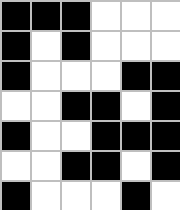[["black", "black", "black", "white", "white", "white"], ["black", "white", "black", "white", "white", "white"], ["black", "white", "white", "white", "black", "black"], ["white", "white", "black", "black", "white", "black"], ["black", "white", "white", "black", "black", "black"], ["white", "white", "black", "black", "white", "black"], ["black", "white", "white", "white", "black", "white"]]